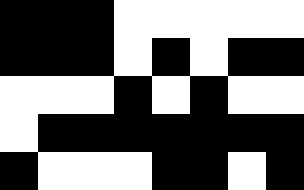[["black", "black", "black", "white", "white", "white", "white", "white"], ["black", "black", "black", "white", "black", "white", "black", "black"], ["white", "white", "white", "black", "white", "black", "white", "white"], ["white", "black", "black", "black", "black", "black", "black", "black"], ["black", "white", "white", "white", "black", "black", "white", "black"]]